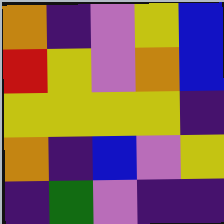[["orange", "indigo", "violet", "yellow", "blue"], ["red", "yellow", "violet", "orange", "blue"], ["yellow", "yellow", "yellow", "yellow", "indigo"], ["orange", "indigo", "blue", "violet", "yellow"], ["indigo", "green", "violet", "indigo", "indigo"]]